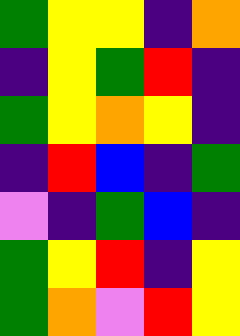[["green", "yellow", "yellow", "indigo", "orange"], ["indigo", "yellow", "green", "red", "indigo"], ["green", "yellow", "orange", "yellow", "indigo"], ["indigo", "red", "blue", "indigo", "green"], ["violet", "indigo", "green", "blue", "indigo"], ["green", "yellow", "red", "indigo", "yellow"], ["green", "orange", "violet", "red", "yellow"]]